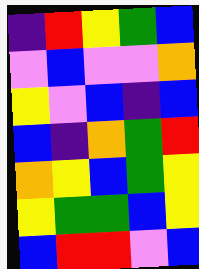[["indigo", "red", "yellow", "green", "blue"], ["violet", "blue", "violet", "violet", "orange"], ["yellow", "violet", "blue", "indigo", "blue"], ["blue", "indigo", "orange", "green", "red"], ["orange", "yellow", "blue", "green", "yellow"], ["yellow", "green", "green", "blue", "yellow"], ["blue", "red", "red", "violet", "blue"]]